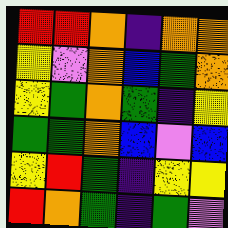[["red", "red", "orange", "indigo", "orange", "orange"], ["yellow", "violet", "orange", "blue", "green", "orange"], ["yellow", "green", "orange", "green", "indigo", "yellow"], ["green", "green", "orange", "blue", "violet", "blue"], ["yellow", "red", "green", "indigo", "yellow", "yellow"], ["red", "orange", "green", "indigo", "green", "violet"]]